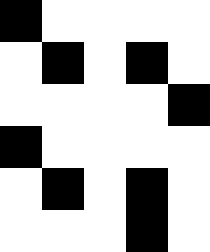[["black", "white", "white", "white", "white"], ["white", "black", "white", "black", "white"], ["white", "white", "white", "white", "black"], ["black", "white", "white", "white", "white"], ["white", "black", "white", "black", "white"], ["white", "white", "white", "black", "white"]]